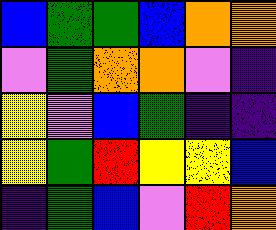[["blue", "green", "green", "blue", "orange", "orange"], ["violet", "green", "orange", "orange", "violet", "indigo"], ["yellow", "violet", "blue", "green", "indigo", "indigo"], ["yellow", "green", "red", "yellow", "yellow", "blue"], ["indigo", "green", "blue", "violet", "red", "orange"]]